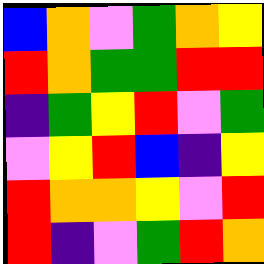[["blue", "orange", "violet", "green", "orange", "yellow"], ["red", "orange", "green", "green", "red", "red"], ["indigo", "green", "yellow", "red", "violet", "green"], ["violet", "yellow", "red", "blue", "indigo", "yellow"], ["red", "orange", "orange", "yellow", "violet", "red"], ["red", "indigo", "violet", "green", "red", "orange"]]